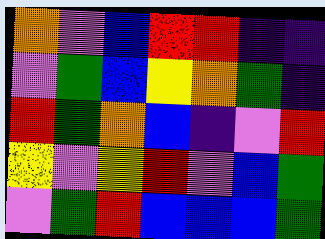[["orange", "violet", "blue", "red", "red", "indigo", "indigo"], ["violet", "green", "blue", "yellow", "orange", "green", "indigo"], ["red", "green", "orange", "blue", "indigo", "violet", "red"], ["yellow", "violet", "yellow", "red", "violet", "blue", "green"], ["violet", "green", "red", "blue", "blue", "blue", "green"]]